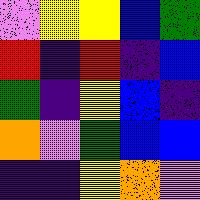[["violet", "yellow", "yellow", "blue", "green"], ["red", "indigo", "red", "indigo", "blue"], ["green", "indigo", "yellow", "blue", "indigo"], ["orange", "violet", "green", "blue", "blue"], ["indigo", "indigo", "yellow", "orange", "violet"]]